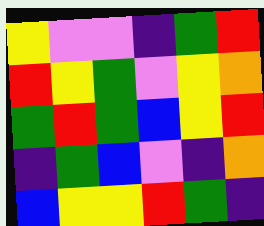[["yellow", "violet", "violet", "indigo", "green", "red"], ["red", "yellow", "green", "violet", "yellow", "orange"], ["green", "red", "green", "blue", "yellow", "red"], ["indigo", "green", "blue", "violet", "indigo", "orange"], ["blue", "yellow", "yellow", "red", "green", "indigo"]]